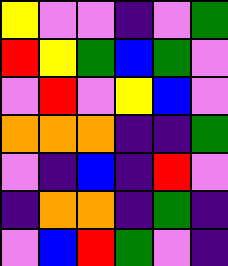[["yellow", "violet", "violet", "indigo", "violet", "green"], ["red", "yellow", "green", "blue", "green", "violet"], ["violet", "red", "violet", "yellow", "blue", "violet"], ["orange", "orange", "orange", "indigo", "indigo", "green"], ["violet", "indigo", "blue", "indigo", "red", "violet"], ["indigo", "orange", "orange", "indigo", "green", "indigo"], ["violet", "blue", "red", "green", "violet", "indigo"]]